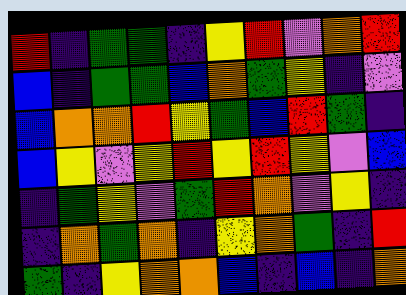[["red", "indigo", "green", "green", "indigo", "yellow", "red", "violet", "orange", "red"], ["blue", "indigo", "green", "green", "blue", "orange", "green", "yellow", "indigo", "violet"], ["blue", "orange", "orange", "red", "yellow", "green", "blue", "red", "green", "indigo"], ["blue", "yellow", "violet", "yellow", "red", "yellow", "red", "yellow", "violet", "blue"], ["indigo", "green", "yellow", "violet", "green", "red", "orange", "violet", "yellow", "indigo"], ["indigo", "orange", "green", "orange", "indigo", "yellow", "orange", "green", "indigo", "red"], ["green", "indigo", "yellow", "orange", "orange", "blue", "indigo", "blue", "indigo", "orange"]]